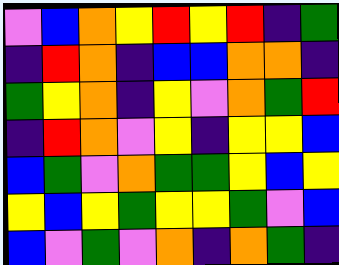[["violet", "blue", "orange", "yellow", "red", "yellow", "red", "indigo", "green"], ["indigo", "red", "orange", "indigo", "blue", "blue", "orange", "orange", "indigo"], ["green", "yellow", "orange", "indigo", "yellow", "violet", "orange", "green", "red"], ["indigo", "red", "orange", "violet", "yellow", "indigo", "yellow", "yellow", "blue"], ["blue", "green", "violet", "orange", "green", "green", "yellow", "blue", "yellow"], ["yellow", "blue", "yellow", "green", "yellow", "yellow", "green", "violet", "blue"], ["blue", "violet", "green", "violet", "orange", "indigo", "orange", "green", "indigo"]]